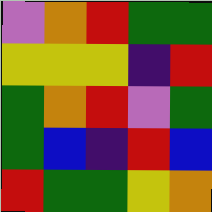[["violet", "orange", "red", "green", "green"], ["yellow", "yellow", "yellow", "indigo", "red"], ["green", "orange", "red", "violet", "green"], ["green", "blue", "indigo", "red", "blue"], ["red", "green", "green", "yellow", "orange"]]